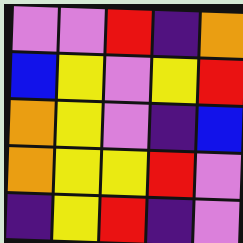[["violet", "violet", "red", "indigo", "orange"], ["blue", "yellow", "violet", "yellow", "red"], ["orange", "yellow", "violet", "indigo", "blue"], ["orange", "yellow", "yellow", "red", "violet"], ["indigo", "yellow", "red", "indigo", "violet"]]